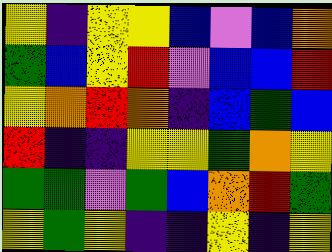[["yellow", "indigo", "yellow", "yellow", "blue", "violet", "blue", "orange"], ["green", "blue", "yellow", "red", "violet", "blue", "blue", "red"], ["yellow", "orange", "red", "orange", "indigo", "blue", "green", "blue"], ["red", "indigo", "indigo", "yellow", "yellow", "green", "orange", "yellow"], ["green", "green", "violet", "green", "blue", "orange", "red", "green"], ["yellow", "green", "yellow", "indigo", "indigo", "yellow", "indigo", "yellow"]]